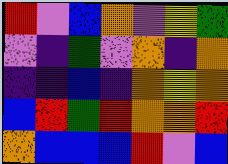[["red", "violet", "blue", "orange", "violet", "yellow", "green"], ["violet", "indigo", "green", "violet", "orange", "indigo", "orange"], ["indigo", "indigo", "blue", "indigo", "orange", "yellow", "orange"], ["blue", "red", "green", "red", "orange", "orange", "red"], ["orange", "blue", "blue", "blue", "red", "violet", "blue"]]